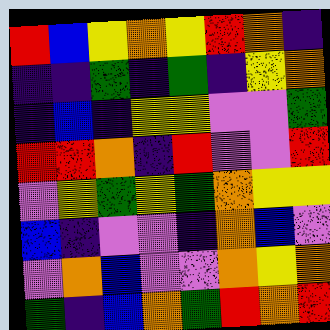[["red", "blue", "yellow", "orange", "yellow", "red", "orange", "indigo"], ["indigo", "indigo", "green", "indigo", "green", "indigo", "yellow", "orange"], ["indigo", "blue", "indigo", "yellow", "yellow", "violet", "violet", "green"], ["red", "red", "orange", "indigo", "red", "violet", "violet", "red"], ["violet", "yellow", "green", "yellow", "green", "orange", "yellow", "yellow"], ["blue", "indigo", "violet", "violet", "indigo", "orange", "blue", "violet"], ["violet", "orange", "blue", "violet", "violet", "orange", "yellow", "orange"], ["green", "indigo", "blue", "orange", "green", "red", "orange", "red"]]